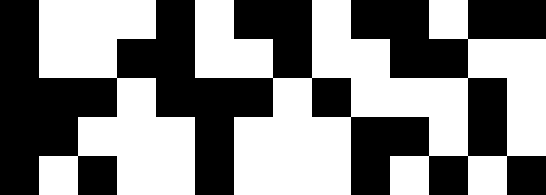[["black", "white", "white", "white", "black", "white", "black", "black", "white", "black", "black", "white", "black", "black"], ["black", "white", "white", "black", "black", "white", "white", "black", "white", "white", "black", "black", "white", "white"], ["black", "black", "black", "white", "black", "black", "black", "white", "black", "white", "white", "white", "black", "white"], ["black", "black", "white", "white", "white", "black", "white", "white", "white", "black", "black", "white", "black", "white"], ["black", "white", "black", "white", "white", "black", "white", "white", "white", "black", "white", "black", "white", "black"]]